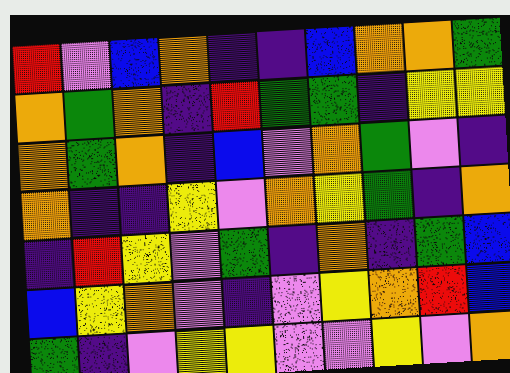[["red", "violet", "blue", "orange", "indigo", "indigo", "blue", "orange", "orange", "green"], ["orange", "green", "orange", "indigo", "red", "green", "green", "indigo", "yellow", "yellow"], ["orange", "green", "orange", "indigo", "blue", "violet", "orange", "green", "violet", "indigo"], ["orange", "indigo", "indigo", "yellow", "violet", "orange", "yellow", "green", "indigo", "orange"], ["indigo", "red", "yellow", "violet", "green", "indigo", "orange", "indigo", "green", "blue"], ["blue", "yellow", "orange", "violet", "indigo", "violet", "yellow", "orange", "red", "blue"], ["green", "indigo", "violet", "yellow", "yellow", "violet", "violet", "yellow", "violet", "orange"]]